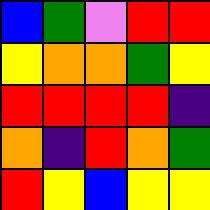[["blue", "green", "violet", "red", "red"], ["yellow", "orange", "orange", "green", "yellow"], ["red", "red", "red", "red", "indigo"], ["orange", "indigo", "red", "orange", "green"], ["red", "yellow", "blue", "yellow", "yellow"]]